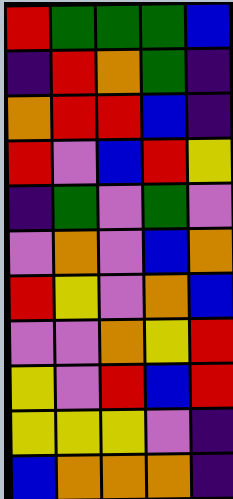[["red", "green", "green", "green", "blue"], ["indigo", "red", "orange", "green", "indigo"], ["orange", "red", "red", "blue", "indigo"], ["red", "violet", "blue", "red", "yellow"], ["indigo", "green", "violet", "green", "violet"], ["violet", "orange", "violet", "blue", "orange"], ["red", "yellow", "violet", "orange", "blue"], ["violet", "violet", "orange", "yellow", "red"], ["yellow", "violet", "red", "blue", "red"], ["yellow", "yellow", "yellow", "violet", "indigo"], ["blue", "orange", "orange", "orange", "indigo"]]